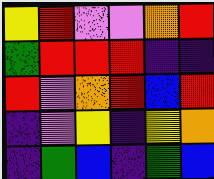[["yellow", "red", "violet", "violet", "orange", "red"], ["green", "red", "red", "red", "indigo", "indigo"], ["red", "violet", "orange", "red", "blue", "red"], ["indigo", "violet", "yellow", "indigo", "yellow", "orange"], ["indigo", "green", "blue", "indigo", "green", "blue"]]